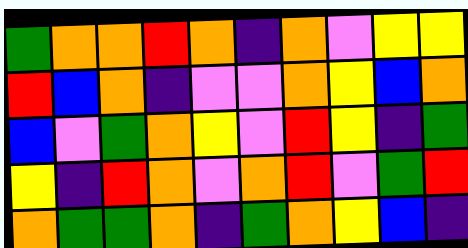[["green", "orange", "orange", "red", "orange", "indigo", "orange", "violet", "yellow", "yellow"], ["red", "blue", "orange", "indigo", "violet", "violet", "orange", "yellow", "blue", "orange"], ["blue", "violet", "green", "orange", "yellow", "violet", "red", "yellow", "indigo", "green"], ["yellow", "indigo", "red", "orange", "violet", "orange", "red", "violet", "green", "red"], ["orange", "green", "green", "orange", "indigo", "green", "orange", "yellow", "blue", "indigo"]]